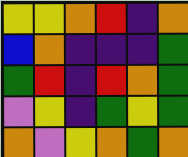[["yellow", "yellow", "orange", "red", "indigo", "orange"], ["blue", "orange", "indigo", "indigo", "indigo", "green"], ["green", "red", "indigo", "red", "orange", "green"], ["violet", "yellow", "indigo", "green", "yellow", "green"], ["orange", "violet", "yellow", "orange", "green", "orange"]]